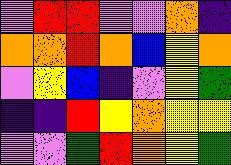[["violet", "red", "red", "violet", "violet", "orange", "indigo"], ["orange", "orange", "red", "orange", "blue", "yellow", "orange"], ["violet", "yellow", "blue", "indigo", "violet", "yellow", "green"], ["indigo", "indigo", "red", "yellow", "orange", "yellow", "yellow"], ["violet", "violet", "green", "red", "orange", "yellow", "green"]]